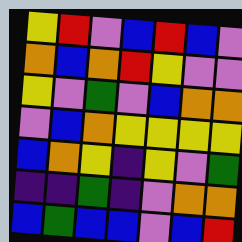[["yellow", "red", "violet", "blue", "red", "blue", "violet"], ["orange", "blue", "orange", "red", "yellow", "violet", "violet"], ["yellow", "violet", "green", "violet", "blue", "orange", "orange"], ["violet", "blue", "orange", "yellow", "yellow", "yellow", "yellow"], ["blue", "orange", "yellow", "indigo", "yellow", "violet", "green"], ["indigo", "indigo", "green", "indigo", "violet", "orange", "orange"], ["blue", "green", "blue", "blue", "violet", "blue", "red"]]